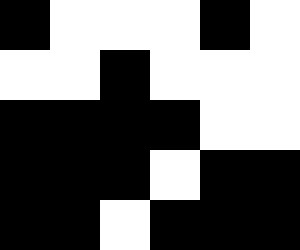[["black", "white", "white", "white", "black", "white"], ["white", "white", "black", "white", "white", "white"], ["black", "black", "black", "black", "white", "white"], ["black", "black", "black", "white", "black", "black"], ["black", "black", "white", "black", "black", "black"]]